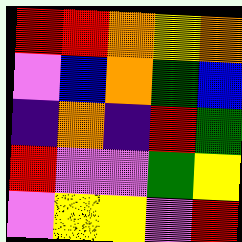[["red", "red", "orange", "yellow", "orange"], ["violet", "blue", "orange", "green", "blue"], ["indigo", "orange", "indigo", "red", "green"], ["red", "violet", "violet", "green", "yellow"], ["violet", "yellow", "yellow", "violet", "red"]]